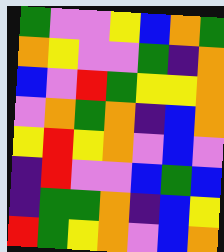[["green", "violet", "violet", "yellow", "blue", "orange", "green"], ["orange", "yellow", "violet", "violet", "green", "indigo", "orange"], ["blue", "violet", "red", "green", "yellow", "yellow", "orange"], ["violet", "orange", "green", "orange", "indigo", "blue", "orange"], ["yellow", "red", "yellow", "orange", "violet", "blue", "violet"], ["indigo", "red", "violet", "violet", "blue", "green", "blue"], ["indigo", "green", "green", "orange", "indigo", "blue", "yellow"], ["red", "green", "yellow", "orange", "violet", "blue", "orange"]]